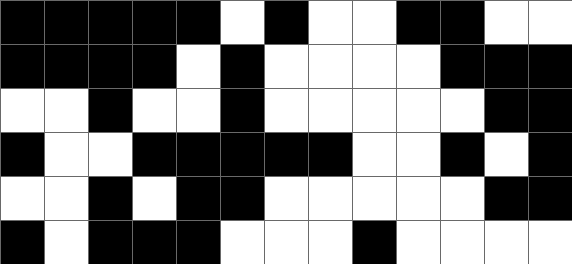[["black", "black", "black", "black", "black", "white", "black", "white", "white", "black", "black", "white", "white"], ["black", "black", "black", "black", "white", "black", "white", "white", "white", "white", "black", "black", "black"], ["white", "white", "black", "white", "white", "black", "white", "white", "white", "white", "white", "black", "black"], ["black", "white", "white", "black", "black", "black", "black", "black", "white", "white", "black", "white", "black"], ["white", "white", "black", "white", "black", "black", "white", "white", "white", "white", "white", "black", "black"], ["black", "white", "black", "black", "black", "white", "white", "white", "black", "white", "white", "white", "white"]]